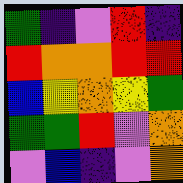[["green", "indigo", "violet", "red", "indigo"], ["red", "orange", "orange", "red", "red"], ["blue", "yellow", "orange", "yellow", "green"], ["green", "green", "red", "violet", "orange"], ["violet", "blue", "indigo", "violet", "orange"]]